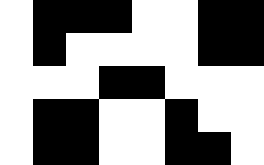[["white", "black", "black", "black", "white", "white", "black", "black"], ["white", "black", "white", "white", "white", "white", "black", "black"], ["white", "white", "white", "black", "black", "white", "white", "white"], ["white", "black", "black", "white", "white", "black", "white", "white"], ["white", "black", "black", "white", "white", "black", "black", "white"]]